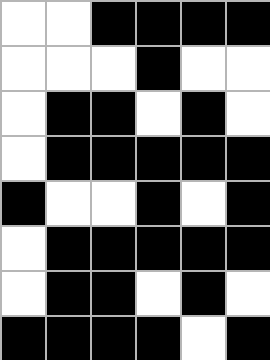[["white", "white", "black", "black", "black", "black"], ["white", "white", "white", "black", "white", "white"], ["white", "black", "black", "white", "black", "white"], ["white", "black", "black", "black", "black", "black"], ["black", "white", "white", "black", "white", "black"], ["white", "black", "black", "black", "black", "black"], ["white", "black", "black", "white", "black", "white"], ["black", "black", "black", "black", "white", "black"]]